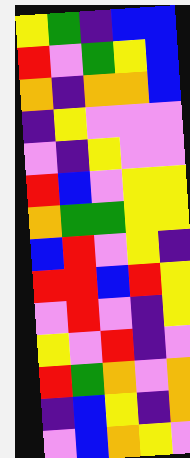[["yellow", "green", "indigo", "blue", "blue"], ["red", "violet", "green", "yellow", "blue"], ["orange", "indigo", "orange", "orange", "blue"], ["indigo", "yellow", "violet", "violet", "violet"], ["violet", "indigo", "yellow", "violet", "violet"], ["red", "blue", "violet", "yellow", "yellow"], ["orange", "green", "green", "yellow", "yellow"], ["blue", "red", "violet", "yellow", "indigo"], ["red", "red", "blue", "red", "yellow"], ["violet", "red", "violet", "indigo", "yellow"], ["yellow", "violet", "red", "indigo", "violet"], ["red", "green", "orange", "violet", "orange"], ["indigo", "blue", "yellow", "indigo", "orange"], ["violet", "blue", "orange", "yellow", "violet"]]